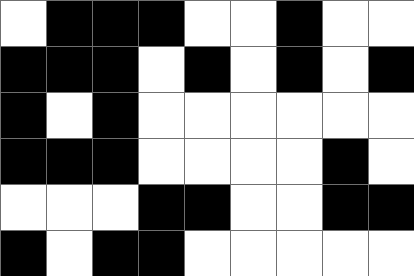[["white", "black", "black", "black", "white", "white", "black", "white", "white"], ["black", "black", "black", "white", "black", "white", "black", "white", "black"], ["black", "white", "black", "white", "white", "white", "white", "white", "white"], ["black", "black", "black", "white", "white", "white", "white", "black", "white"], ["white", "white", "white", "black", "black", "white", "white", "black", "black"], ["black", "white", "black", "black", "white", "white", "white", "white", "white"]]